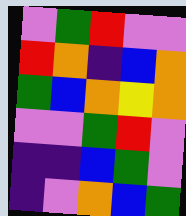[["violet", "green", "red", "violet", "violet"], ["red", "orange", "indigo", "blue", "orange"], ["green", "blue", "orange", "yellow", "orange"], ["violet", "violet", "green", "red", "violet"], ["indigo", "indigo", "blue", "green", "violet"], ["indigo", "violet", "orange", "blue", "green"]]